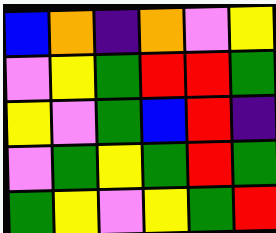[["blue", "orange", "indigo", "orange", "violet", "yellow"], ["violet", "yellow", "green", "red", "red", "green"], ["yellow", "violet", "green", "blue", "red", "indigo"], ["violet", "green", "yellow", "green", "red", "green"], ["green", "yellow", "violet", "yellow", "green", "red"]]